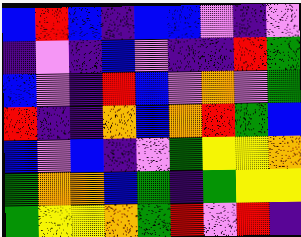[["blue", "red", "blue", "indigo", "blue", "blue", "violet", "indigo", "violet"], ["indigo", "violet", "indigo", "blue", "violet", "indigo", "indigo", "red", "green"], ["blue", "violet", "indigo", "red", "blue", "violet", "orange", "violet", "green"], ["red", "indigo", "indigo", "orange", "blue", "orange", "red", "green", "blue"], ["blue", "violet", "blue", "indigo", "violet", "green", "yellow", "yellow", "orange"], ["green", "orange", "orange", "blue", "green", "indigo", "green", "yellow", "yellow"], ["green", "yellow", "yellow", "orange", "green", "red", "violet", "red", "indigo"]]